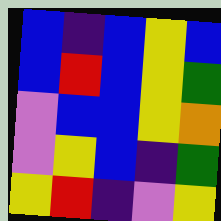[["blue", "indigo", "blue", "yellow", "blue"], ["blue", "red", "blue", "yellow", "green"], ["violet", "blue", "blue", "yellow", "orange"], ["violet", "yellow", "blue", "indigo", "green"], ["yellow", "red", "indigo", "violet", "yellow"]]